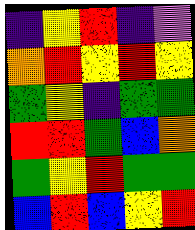[["indigo", "yellow", "red", "indigo", "violet"], ["orange", "red", "yellow", "red", "yellow"], ["green", "yellow", "indigo", "green", "green"], ["red", "red", "green", "blue", "orange"], ["green", "yellow", "red", "green", "green"], ["blue", "red", "blue", "yellow", "red"]]